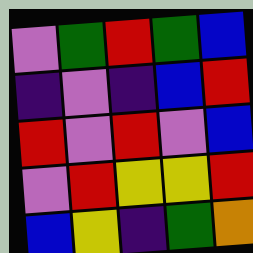[["violet", "green", "red", "green", "blue"], ["indigo", "violet", "indigo", "blue", "red"], ["red", "violet", "red", "violet", "blue"], ["violet", "red", "yellow", "yellow", "red"], ["blue", "yellow", "indigo", "green", "orange"]]